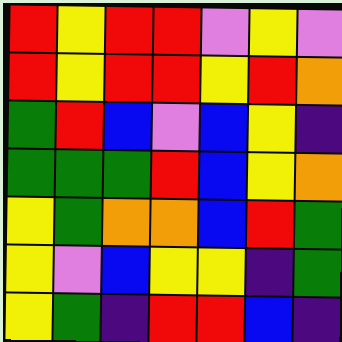[["red", "yellow", "red", "red", "violet", "yellow", "violet"], ["red", "yellow", "red", "red", "yellow", "red", "orange"], ["green", "red", "blue", "violet", "blue", "yellow", "indigo"], ["green", "green", "green", "red", "blue", "yellow", "orange"], ["yellow", "green", "orange", "orange", "blue", "red", "green"], ["yellow", "violet", "blue", "yellow", "yellow", "indigo", "green"], ["yellow", "green", "indigo", "red", "red", "blue", "indigo"]]